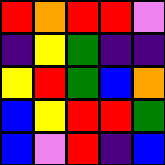[["red", "orange", "red", "red", "violet"], ["indigo", "yellow", "green", "indigo", "indigo"], ["yellow", "red", "green", "blue", "orange"], ["blue", "yellow", "red", "red", "green"], ["blue", "violet", "red", "indigo", "blue"]]